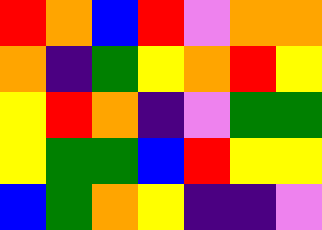[["red", "orange", "blue", "red", "violet", "orange", "orange"], ["orange", "indigo", "green", "yellow", "orange", "red", "yellow"], ["yellow", "red", "orange", "indigo", "violet", "green", "green"], ["yellow", "green", "green", "blue", "red", "yellow", "yellow"], ["blue", "green", "orange", "yellow", "indigo", "indigo", "violet"]]